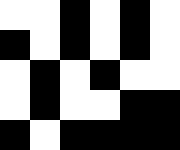[["white", "white", "black", "white", "black", "white"], ["black", "white", "black", "white", "black", "white"], ["white", "black", "white", "black", "white", "white"], ["white", "black", "white", "white", "black", "black"], ["black", "white", "black", "black", "black", "black"]]